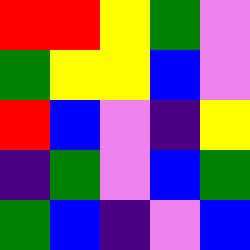[["red", "red", "yellow", "green", "violet"], ["green", "yellow", "yellow", "blue", "violet"], ["red", "blue", "violet", "indigo", "yellow"], ["indigo", "green", "violet", "blue", "green"], ["green", "blue", "indigo", "violet", "blue"]]